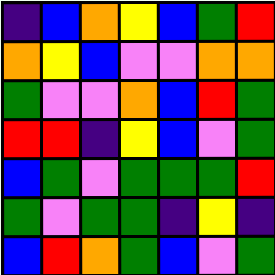[["indigo", "blue", "orange", "yellow", "blue", "green", "red"], ["orange", "yellow", "blue", "violet", "violet", "orange", "orange"], ["green", "violet", "violet", "orange", "blue", "red", "green"], ["red", "red", "indigo", "yellow", "blue", "violet", "green"], ["blue", "green", "violet", "green", "green", "green", "red"], ["green", "violet", "green", "green", "indigo", "yellow", "indigo"], ["blue", "red", "orange", "green", "blue", "violet", "green"]]